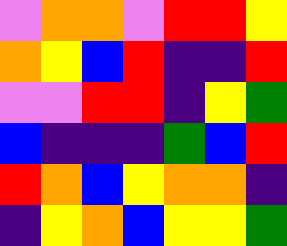[["violet", "orange", "orange", "violet", "red", "red", "yellow"], ["orange", "yellow", "blue", "red", "indigo", "indigo", "red"], ["violet", "violet", "red", "red", "indigo", "yellow", "green"], ["blue", "indigo", "indigo", "indigo", "green", "blue", "red"], ["red", "orange", "blue", "yellow", "orange", "orange", "indigo"], ["indigo", "yellow", "orange", "blue", "yellow", "yellow", "green"]]